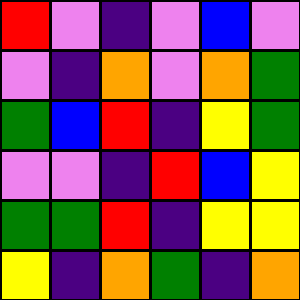[["red", "violet", "indigo", "violet", "blue", "violet"], ["violet", "indigo", "orange", "violet", "orange", "green"], ["green", "blue", "red", "indigo", "yellow", "green"], ["violet", "violet", "indigo", "red", "blue", "yellow"], ["green", "green", "red", "indigo", "yellow", "yellow"], ["yellow", "indigo", "orange", "green", "indigo", "orange"]]